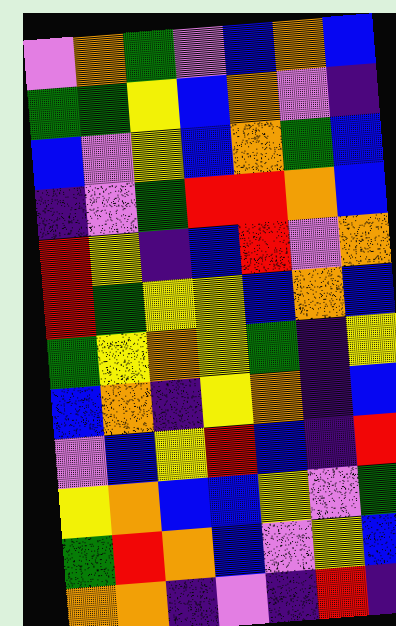[["violet", "orange", "green", "violet", "blue", "orange", "blue"], ["green", "green", "yellow", "blue", "orange", "violet", "indigo"], ["blue", "violet", "yellow", "blue", "orange", "green", "blue"], ["indigo", "violet", "green", "red", "red", "orange", "blue"], ["red", "yellow", "indigo", "blue", "red", "violet", "orange"], ["red", "green", "yellow", "yellow", "blue", "orange", "blue"], ["green", "yellow", "orange", "yellow", "green", "indigo", "yellow"], ["blue", "orange", "indigo", "yellow", "orange", "indigo", "blue"], ["violet", "blue", "yellow", "red", "blue", "indigo", "red"], ["yellow", "orange", "blue", "blue", "yellow", "violet", "green"], ["green", "red", "orange", "blue", "violet", "yellow", "blue"], ["orange", "orange", "indigo", "violet", "indigo", "red", "indigo"]]